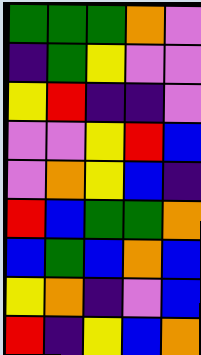[["green", "green", "green", "orange", "violet"], ["indigo", "green", "yellow", "violet", "violet"], ["yellow", "red", "indigo", "indigo", "violet"], ["violet", "violet", "yellow", "red", "blue"], ["violet", "orange", "yellow", "blue", "indigo"], ["red", "blue", "green", "green", "orange"], ["blue", "green", "blue", "orange", "blue"], ["yellow", "orange", "indigo", "violet", "blue"], ["red", "indigo", "yellow", "blue", "orange"]]